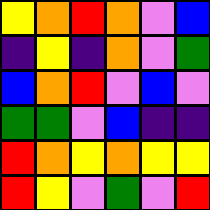[["yellow", "orange", "red", "orange", "violet", "blue"], ["indigo", "yellow", "indigo", "orange", "violet", "green"], ["blue", "orange", "red", "violet", "blue", "violet"], ["green", "green", "violet", "blue", "indigo", "indigo"], ["red", "orange", "yellow", "orange", "yellow", "yellow"], ["red", "yellow", "violet", "green", "violet", "red"]]